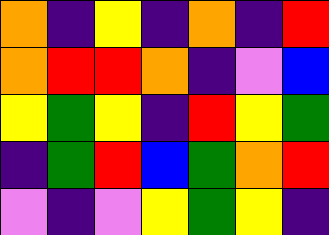[["orange", "indigo", "yellow", "indigo", "orange", "indigo", "red"], ["orange", "red", "red", "orange", "indigo", "violet", "blue"], ["yellow", "green", "yellow", "indigo", "red", "yellow", "green"], ["indigo", "green", "red", "blue", "green", "orange", "red"], ["violet", "indigo", "violet", "yellow", "green", "yellow", "indigo"]]